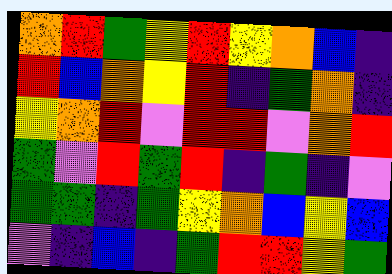[["orange", "red", "green", "yellow", "red", "yellow", "orange", "blue", "indigo"], ["red", "blue", "orange", "yellow", "red", "indigo", "green", "orange", "indigo"], ["yellow", "orange", "red", "violet", "red", "red", "violet", "orange", "red"], ["green", "violet", "red", "green", "red", "indigo", "green", "indigo", "violet"], ["green", "green", "indigo", "green", "yellow", "orange", "blue", "yellow", "blue"], ["violet", "indigo", "blue", "indigo", "green", "red", "red", "yellow", "green"]]